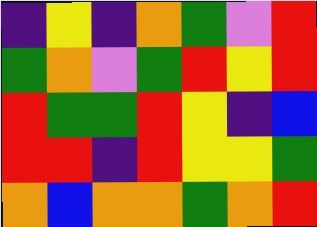[["indigo", "yellow", "indigo", "orange", "green", "violet", "red"], ["green", "orange", "violet", "green", "red", "yellow", "red"], ["red", "green", "green", "red", "yellow", "indigo", "blue"], ["red", "red", "indigo", "red", "yellow", "yellow", "green"], ["orange", "blue", "orange", "orange", "green", "orange", "red"]]